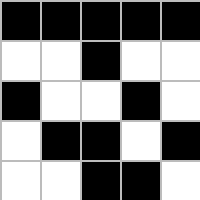[["black", "black", "black", "black", "black"], ["white", "white", "black", "white", "white"], ["black", "white", "white", "black", "white"], ["white", "black", "black", "white", "black"], ["white", "white", "black", "black", "white"]]